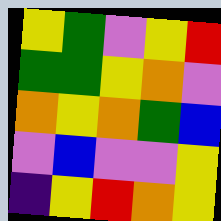[["yellow", "green", "violet", "yellow", "red"], ["green", "green", "yellow", "orange", "violet"], ["orange", "yellow", "orange", "green", "blue"], ["violet", "blue", "violet", "violet", "yellow"], ["indigo", "yellow", "red", "orange", "yellow"]]